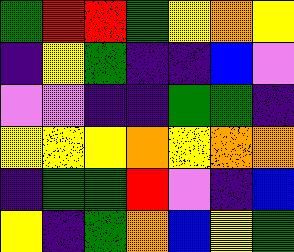[["green", "red", "red", "green", "yellow", "orange", "yellow"], ["indigo", "yellow", "green", "indigo", "indigo", "blue", "violet"], ["violet", "violet", "indigo", "indigo", "green", "green", "indigo"], ["yellow", "yellow", "yellow", "orange", "yellow", "orange", "orange"], ["indigo", "green", "green", "red", "violet", "indigo", "blue"], ["yellow", "indigo", "green", "orange", "blue", "yellow", "green"]]